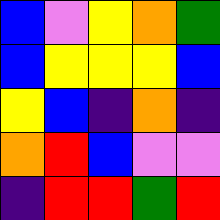[["blue", "violet", "yellow", "orange", "green"], ["blue", "yellow", "yellow", "yellow", "blue"], ["yellow", "blue", "indigo", "orange", "indigo"], ["orange", "red", "blue", "violet", "violet"], ["indigo", "red", "red", "green", "red"]]